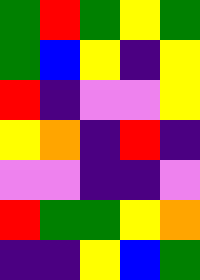[["green", "red", "green", "yellow", "green"], ["green", "blue", "yellow", "indigo", "yellow"], ["red", "indigo", "violet", "violet", "yellow"], ["yellow", "orange", "indigo", "red", "indigo"], ["violet", "violet", "indigo", "indigo", "violet"], ["red", "green", "green", "yellow", "orange"], ["indigo", "indigo", "yellow", "blue", "green"]]